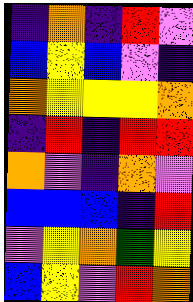[["indigo", "orange", "indigo", "red", "violet"], ["blue", "yellow", "blue", "violet", "indigo"], ["orange", "yellow", "yellow", "yellow", "orange"], ["indigo", "red", "indigo", "red", "red"], ["orange", "violet", "indigo", "orange", "violet"], ["blue", "blue", "blue", "indigo", "red"], ["violet", "yellow", "orange", "green", "yellow"], ["blue", "yellow", "violet", "red", "orange"]]